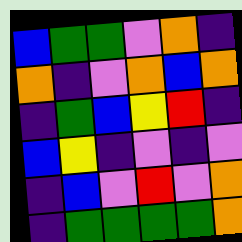[["blue", "green", "green", "violet", "orange", "indigo"], ["orange", "indigo", "violet", "orange", "blue", "orange"], ["indigo", "green", "blue", "yellow", "red", "indigo"], ["blue", "yellow", "indigo", "violet", "indigo", "violet"], ["indigo", "blue", "violet", "red", "violet", "orange"], ["indigo", "green", "green", "green", "green", "orange"]]